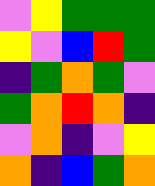[["violet", "yellow", "green", "green", "green"], ["yellow", "violet", "blue", "red", "green"], ["indigo", "green", "orange", "green", "violet"], ["green", "orange", "red", "orange", "indigo"], ["violet", "orange", "indigo", "violet", "yellow"], ["orange", "indigo", "blue", "green", "orange"]]